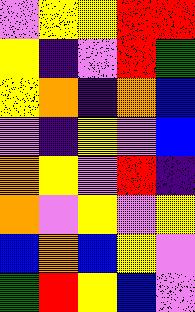[["violet", "yellow", "yellow", "red", "red"], ["yellow", "indigo", "violet", "red", "green"], ["yellow", "orange", "indigo", "orange", "blue"], ["violet", "indigo", "yellow", "violet", "blue"], ["orange", "yellow", "violet", "red", "indigo"], ["orange", "violet", "yellow", "violet", "yellow"], ["blue", "orange", "blue", "yellow", "violet"], ["green", "red", "yellow", "blue", "violet"]]